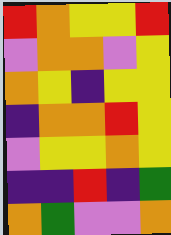[["red", "orange", "yellow", "yellow", "red"], ["violet", "orange", "orange", "violet", "yellow"], ["orange", "yellow", "indigo", "yellow", "yellow"], ["indigo", "orange", "orange", "red", "yellow"], ["violet", "yellow", "yellow", "orange", "yellow"], ["indigo", "indigo", "red", "indigo", "green"], ["orange", "green", "violet", "violet", "orange"]]